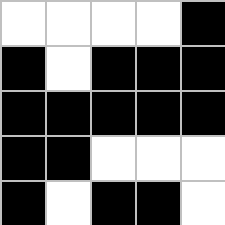[["white", "white", "white", "white", "black"], ["black", "white", "black", "black", "black"], ["black", "black", "black", "black", "black"], ["black", "black", "white", "white", "white"], ["black", "white", "black", "black", "white"]]